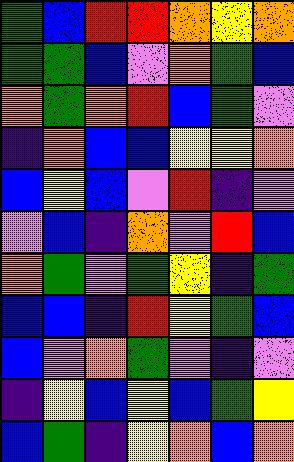[["green", "blue", "red", "red", "orange", "yellow", "orange"], ["green", "green", "blue", "violet", "orange", "green", "blue"], ["orange", "green", "orange", "red", "blue", "green", "violet"], ["indigo", "orange", "blue", "blue", "yellow", "yellow", "orange"], ["blue", "yellow", "blue", "violet", "red", "indigo", "violet"], ["violet", "blue", "indigo", "orange", "violet", "red", "blue"], ["orange", "green", "violet", "green", "yellow", "indigo", "green"], ["blue", "blue", "indigo", "red", "yellow", "green", "blue"], ["blue", "violet", "orange", "green", "violet", "indigo", "violet"], ["indigo", "yellow", "blue", "yellow", "blue", "green", "yellow"], ["blue", "green", "indigo", "yellow", "orange", "blue", "orange"]]